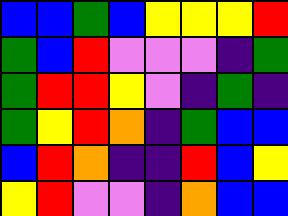[["blue", "blue", "green", "blue", "yellow", "yellow", "yellow", "red"], ["green", "blue", "red", "violet", "violet", "violet", "indigo", "green"], ["green", "red", "red", "yellow", "violet", "indigo", "green", "indigo"], ["green", "yellow", "red", "orange", "indigo", "green", "blue", "blue"], ["blue", "red", "orange", "indigo", "indigo", "red", "blue", "yellow"], ["yellow", "red", "violet", "violet", "indigo", "orange", "blue", "blue"]]